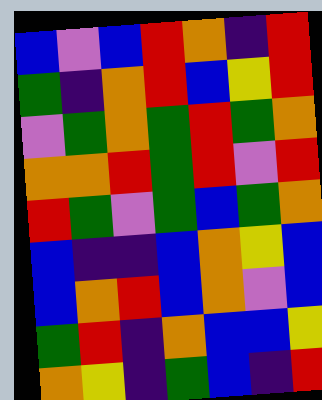[["blue", "violet", "blue", "red", "orange", "indigo", "red"], ["green", "indigo", "orange", "red", "blue", "yellow", "red"], ["violet", "green", "orange", "green", "red", "green", "orange"], ["orange", "orange", "red", "green", "red", "violet", "red"], ["red", "green", "violet", "green", "blue", "green", "orange"], ["blue", "indigo", "indigo", "blue", "orange", "yellow", "blue"], ["blue", "orange", "red", "blue", "orange", "violet", "blue"], ["green", "red", "indigo", "orange", "blue", "blue", "yellow"], ["orange", "yellow", "indigo", "green", "blue", "indigo", "red"]]